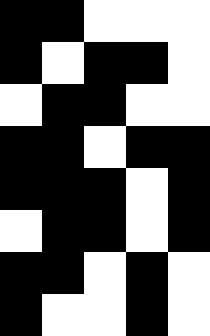[["black", "black", "white", "white", "white"], ["black", "white", "black", "black", "white"], ["white", "black", "black", "white", "white"], ["black", "black", "white", "black", "black"], ["black", "black", "black", "white", "black"], ["white", "black", "black", "white", "black"], ["black", "black", "white", "black", "white"], ["black", "white", "white", "black", "white"]]